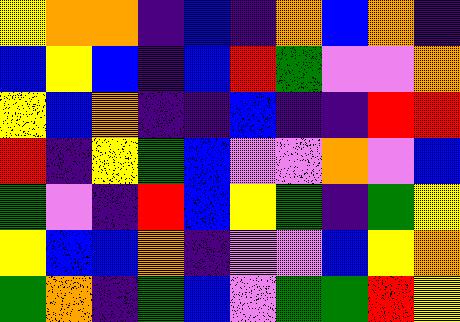[["yellow", "orange", "orange", "indigo", "blue", "indigo", "orange", "blue", "orange", "indigo"], ["blue", "yellow", "blue", "indigo", "blue", "red", "green", "violet", "violet", "orange"], ["yellow", "blue", "orange", "indigo", "indigo", "blue", "indigo", "indigo", "red", "red"], ["red", "indigo", "yellow", "green", "blue", "violet", "violet", "orange", "violet", "blue"], ["green", "violet", "indigo", "red", "blue", "yellow", "green", "indigo", "green", "yellow"], ["yellow", "blue", "blue", "orange", "indigo", "violet", "violet", "blue", "yellow", "orange"], ["green", "orange", "indigo", "green", "blue", "violet", "green", "green", "red", "yellow"]]